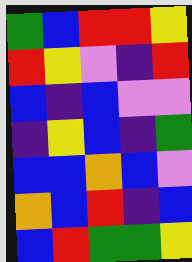[["green", "blue", "red", "red", "yellow"], ["red", "yellow", "violet", "indigo", "red"], ["blue", "indigo", "blue", "violet", "violet"], ["indigo", "yellow", "blue", "indigo", "green"], ["blue", "blue", "orange", "blue", "violet"], ["orange", "blue", "red", "indigo", "blue"], ["blue", "red", "green", "green", "yellow"]]